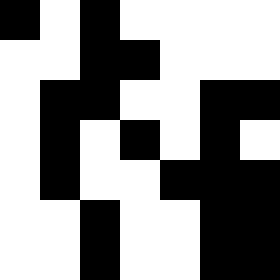[["black", "white", "black", "white", "white", "white", "white"], ["white", "white", "black", "black", "white", "white", "white"], ["white", "black", "black", "white", "white", "black", "black"], ["white", "black", "white", "black", "white", "black", "white"], ["white", "black", "white", "white", "black", "black", "black"], ["white", "white", "black", "white", "white", "black", "black"], ["white", "white", "black", "white", "white", "black", "black"]]